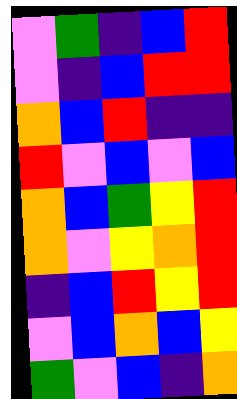[["violet", "green", "indigo", "blue", "red"], ["violet", "indigo", "blue", "red", "red"], ["orange", "blue", "red", "indigo", "indigo"], ["red", "violet", "blue", "violet", "blue"], ["orange", "blue", "green", "yellow", "red"], ["orange", "violet", "yellow", "orange", "red"], ["indigo", "blue", "red", "yellow", "red"], ["violet", "blue", "orange", "blue", "yellow"], ["green", "violet", "blue", "indigo", "orange"]]